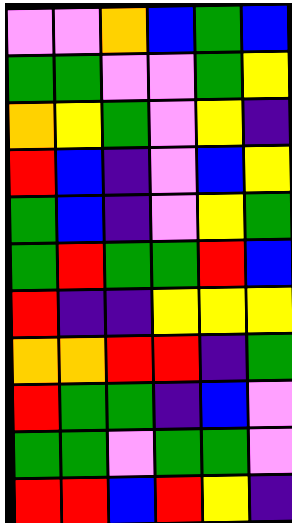[["violet", "violet", "orange", "blue", "green", "blue"], ["green", "green", "violet", "violet", "green", "yellow"], ["orange", "yellow", "green", "violet", "yellow", "indigo"], ["red", "blue", "indigo", "violet", "blue", "yellow"], ["green", "blue", "indigo", "violet", "yellow", "green"], ["green", "red", "green", "green", "red", "blue"], ["red", "indigo", "indigo", "yellow", "yellow", "yellow"], ["orange", "orange", "red", "red", "indigo", "green"], ["red", "green", "green", "indigo", "blue", "violet"], ["green", "green", "violet", "green", "green", "violet"], ["red", "red", "blue", "red", "yellow", "indigo"]]